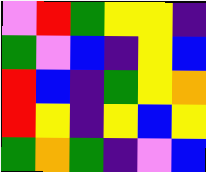[["violet", "red", "green", "yellow", "yellow", "indigo"], ["green", "violet", "blue", "indigo", "yellow", "blue"], ["red", "blue", "indigo", "green", "yellow", "orange"], ["red", "yellow", "indigo", "yellow", "blue", "yellow"], ["green", "orange", "green", "indigo", "violet", "blue"]]